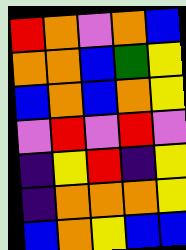[["red", "orange", "violet", "orange", "blue"], ["orange", "orange", "blue", "green", "yellow"], ["blue", "orange", "blue", "orange", "yellow"], ["violet", "red", "violet", "red", "violet"], ["indigo", "yellow", "red", "indigo", "yellow"], ["indigo", "orange", "orange", "orange", "yellow"], ["blue", "orange", "yellow", "blue", "blue"]]